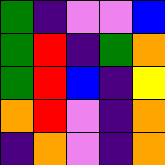[["green", "indigo", "violet", "violet", "blue"], ["green", "red", "indigo", "green", "orange"], ["green", "red", "blue", "indigo", "yellow"], ["orange", "red", "violet", "indigo", "orange"], ["indigo", "orange", "violet", "indigo", "orange"]]